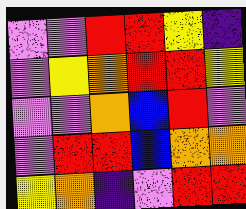[["violet", "violet", "red", "red", "yellow", "indigo"], ["violet", "yellow", "orange", "red", "red", "yellow"], ["violet", "violet", "orange", "blue", "red", "violet"], ["violet", "red", "red", "blue", "orange", "orange"], ["yellow", "orange", "indigo", "violet", "red", "red"]]